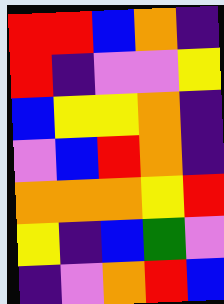[["red", "red", "blue", "orange", "indigo"], ["red", "indigo", "violet", "violet", "yellow"], ["blue", "yellow", "yellow", "orange", "indigo"], ["violet", "blue", "red", "orange", "indigo"], ["orange", "orange", "orange", "yellow", "red"], ["yellow", "indigo", "blue", "green", "violet"], ["indigo", "violet", "orange", "red", "blue"]]